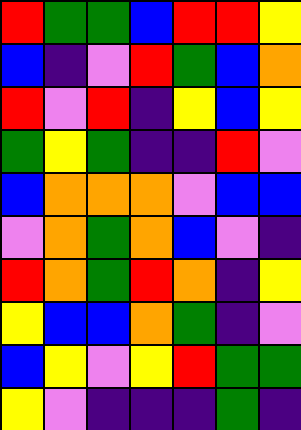[["red", "green", "green", "blue", "red", "red", "yellow"], ["blue", "indigo", "violet", "red", "green", "blue", "orange"], ["red", "violet", "red", "indigo", "yellow", "blue", "yellow"], ["green", "yellow", "green", "indigo", "indigo", "red", "violet"], ["blue", "orange", "orange", "orange", "violet", "blue", "blue"], ["violet", "orange", "green", "orange", "blue", "violet", "indigo"], ["red", "orange", "green", "red", "orange", "indigo", "yellow"], ["yellow", "blue", "blue", "orange", "green", "indigo", "violet"], ["blue", "yellow", "violet", "yellow", "red", "green", "green"], ["yellow", "violet", "indigo", "indigo", "indigo", "green", "indigo"]]